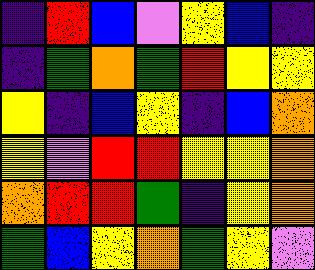[["indigo", "red", "blue", "violet", "yellow", "blue", "indigo"], ["indigo", "green", "orange", "green", "red", "yellow", "yellow"], ["yellow", "indigo", "blue", "yellow", "indigo", "blue", "orange"], ["yellow", "violet", "red", "red", "yellow", "yellow", "orange"], ["orange", "red", "red", "green", "indigo", "yellow", "orange"], ["green", "blue", "yellow", "orange", "green", "yellow", "violet"]]